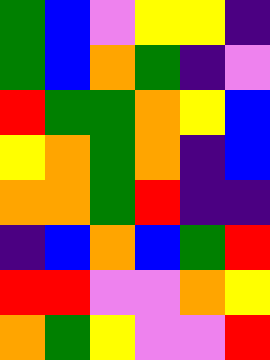[["green", "blue", "violet", "yellow", "yellow", "indigo"], ["green", "blue", "orange", "green", "indigo", "violet"], ["red", "green", "green", "orange", "yellow", "blue"], ["yellow", "orange", "green", "orange", "indigo", "blue"], ["orange", "orange", "green", "red", "indigo", "indigo"], ["indigo", "blue", "orange", "blue", "green", "red"], ["red", "red", "violet", "violet", "orange", "yellow"], ["orange", "green", "yellow", "violet", "violet", "red"]]